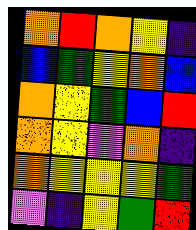[["orange", "red", "orange", "yellow", "indigo"], ["blue", "green", "yellow", "orange", "blue"], ["orange", "yellow", "green", "blue", "red"], ["orange", "yellow", "violet", "orange", "indigo"], ["orange", "yellow", "yellow", "yellow", "green"], ["violet", "indigo", "yellow", "green", "red"]]